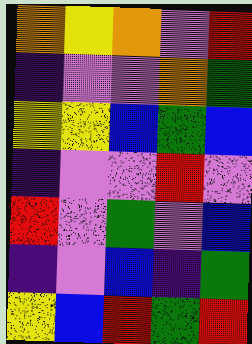[["orange", "yellow", "orange", "violet", "red"], ["indigo", "violet", "violet", "orange", "green"], ["yellow", "yellow", "blue", "green", "blue"], ["indigo", "violet", "violet", "red", "violet"], ["red", "violet", "green", "violet", "blue"], ["indigo", "violet", "blue", "indigo", "green"], ["yellow", "blue", "red", "green", "red"]]